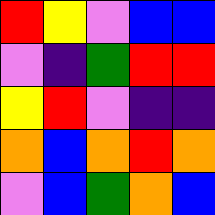[["red", "yellow", "violet", "blue", "blue"], ["violet", "indigo", "green", "red", "red"], ["yellow", "red", "violet", "indigo", "indigo"], ["orange", "blue", "orange", "red", "orange"], ["violet", "blue", "green", "orange", "blue"]]